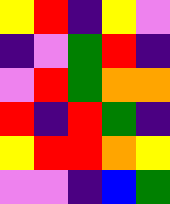[["yellow", "red", "indigo", "yellow", "violet"], ["indigo", "violet", "green", "red", "indigo"], ["violet", "red", "green", "orange", "orange"], ["red", "indigo", "red", "green", "indigo"], ["yellow", "red", "red", "orange", "yellow"], ["violet", "violet", "indigo", "blue", "green"]]